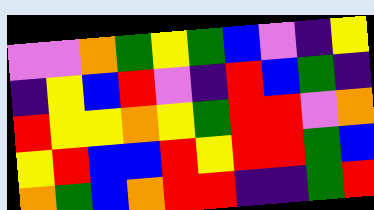[["violet", "violet", "orange", "green", "yellow", "green", "blue", "violet", "indigo", "yellow"], ["indigo", "yellow", "blue", "red", "violet", "indigo", "red", "blue", "green", "indigo"], ["red", "yellow", "yellow", "orange", "yellow", "green", "red", "red", "violet", "orange"], ["yellow", "red", "blue", "blue", "red", "yellow", "red", "red", "green", "blue"], ["orange", "green", "blue", "orange", "red", "red", "indigo", "indigo", "green", "red"]]